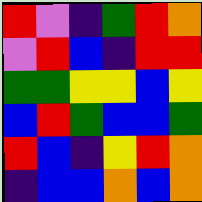[["red", "violet", "indigo", "green", "red", "orange"], ["violet", "red", "blue", "indigo", "red", "red"], ["green", "green", "yellow", "yellow", "blue", "yellow"], ["blue", "red", "green", "blue", "blue", "green"], ["red", "blue", "indigo", "yellow", "red", "orange"], ["indigo", "blue", "blue", "orange", "blue", "orange"]]